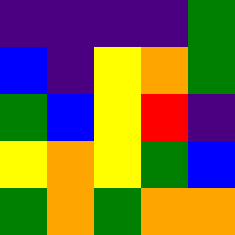[["indigo", "indigo", "indigo", "indigo", "green"], ["blue", "indigo", "yellow", "orange", "green"], ["green", "blue", "yellow", "red", "indigo"], ["yellow", "orange", "yellow", "green", "blue"], ["green", "orange", "green", "orange", "orange"]]